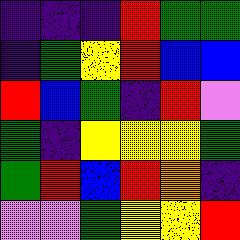[["indigo", "indigo", "indigo", "red", "green", "green"], ["indigo", "green", "yellow", "red", "blue", "blue"], ["red", "blue", "green", "indigo", "red", "violet"], ["green", "indigo", "yellow", "yellow", "yellow", "green"], ["green", "red", "blue", "red", "orange", "indigo"], ["violet", "violet", "green", "yellow", "yellow", "red"]]